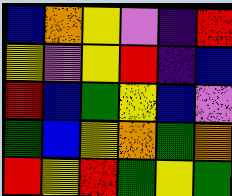[["blue", "orange", "yellow", "violet", "indigo", "red"], ["yellow", "violet", "yellow", "red", "indigo", "blue"], ["red", "blue", "green", "yellow", "blue", "violet"], ["green", "blue", "yellow", "orange", "green", "orange"], ["red", "yellow", "red", "green", "yellow", "green"]]